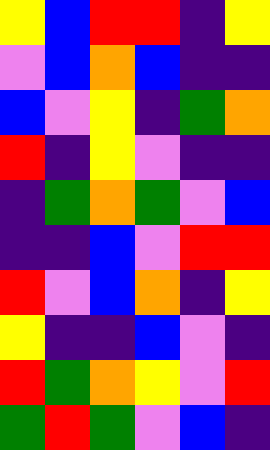[["yellow", "blue", "red", "red", "indigo", "yellow"], ["violet", "blue", "orange", "blue", "indigo", "indigo"], ["blue", "violet", "yellow", "indigo", "green", "orange"], ["red", "indigo", "yellow", "violet", "indigo", "indigo"], ["indigo", "green", "orange", "green", "violet", "blue"], ["indigo", "indigo", "blue", "violet", "red", "red"], ["red", "violet", "blue", "orange", "indigo", "yellow"], ["yellow", "indigo", "indigo", "blue", "violet", "indigo"], ["red", "green", "orange", "yellow", "violet", "red"], ["green", "red", "green", "violet", "blue", "indigo"]]